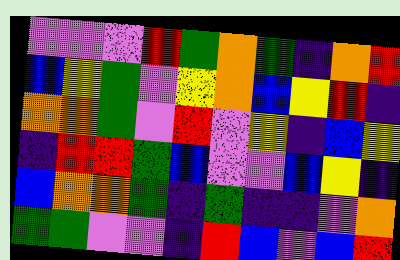[["violet", "violet", "violet", "red", "green", "orange", "green", "indigo", "orange", "red"], ["blue", "yellow", "green", "violet", "yellow", "orange", "blue", "yellow", "red", "indigo"], ["orange", "orange", "green", "violet", "red", "violet", "yellow", "indigo", "blue", "yellow"], ["indigo", "red", "red", "green", "blue", "violet", "violet", "blue", "yellow", "indigo"], ["blue", "orange", "orange", "green", "indigo", "green", "indigo", "indigo", "violet", "orange"], ["green", "green", "violet", "violet", "indigo", "red", "blue", "violet", "blue", "red"]]